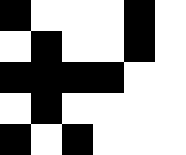[["black", "white", "white", "white", "black", "white"], ["white", "black", "white", "white", "black", "white"], ["black", "black", "black", "black", "white", "white"], ["white", "black", "white", "white", "white", "white"], ["black", "white", "black", "white", "white", "white"]]